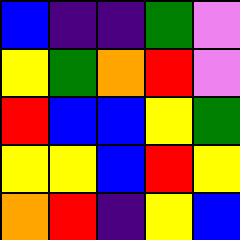[["blue", "indigo", "indigo", "green", "violet"], ["yellow", "green", "orange", "red", "violet"], ["red", "blue", "blue", "yellow", "green"], ["yellow", "yellow", "blue", "red", "yellow"], ["orange", "red", "indigo", "yellow", "blue"]]